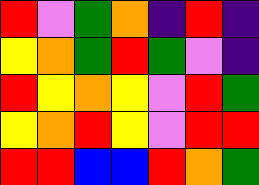[["red", "violet", "green", "orange", "indigo", "red", "indigo"], ["yellow", "orange", "green", "red", "green", "violet", "indigo"], ["red", "yellow", "orange", "yellow", "violet", "red", "green"], ["yellow", "orange", "red", "yellow", "violet", "red", "red"], ["red", "red", "blue", "blue", "red", "orange", "green"]]